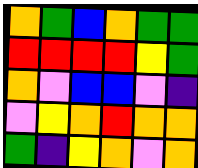[["orange", "green", "blue", "orange", "green", "green"], ["red", "red", "red", "red", "yellow", "green"], ["orange", "violet", "blue", "blue", "violet", "indigo"], ["violet", "yellow", "orange", "red", "orange", "orange"], ["green", "indigo", "yellow", "orange", "violet", "orange"]]